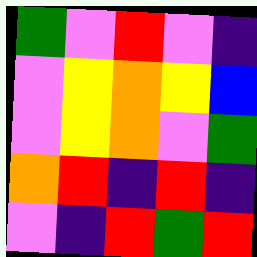[["green", "violet", "red", "violet", "indigo"], ["violet", "yellow", "orange", "yellow", "blue"], ["violet", "yellow", "orange", "violet", "green"], ["orange", "red", "indigo", "red", "indigo"], ["violet", "indigo", "red", "green", "red"]]